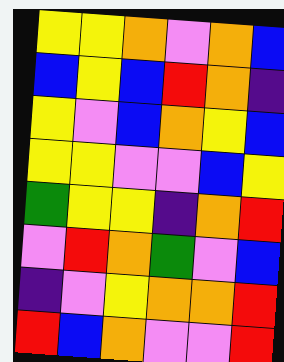[["yellow", "yellow", "orange", "violet", "orange", "blue"], ["blue", "yellow", "blue", "red", "orange", "indigo"], ["yellow", "violet", "blue", "orange", "yellow", "blue"], ["yellow", "yellow", "violet", "violet", "blue", "yellow"], ["green", "yellow", "yellow", "indigo", "orange", "red"], ["violet", "red", "orange", "green", "violet", "blue"], ["indigo", "violet", "yellow", "orange", "orange", "red"], ["red", "blue", "orange", "violet", "violet", "red"]]